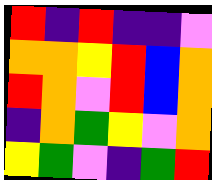[["red", "indigo", "red", "indigo", "indigo", "violet"], ["orange", "orange", "yellow", "red", "blue", "orange"], ["red", "orange", "violet", "red", "blue", "orange"], ["indigo", "orange", "green", "yellow", "violet", "orange"], ["yellow", "green", "violet", "indigo", "green", "red"]]